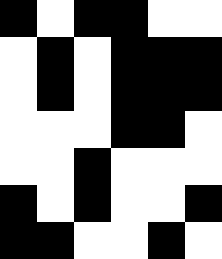[["black", "white", "black", "black", "white", "white"], ["white", "black", "white", "black", "black", "black"], ["white", "black", "white", "black", "black", "black"], ["white", "white", "white", "black", "black", "white"], ["white", "white", "black", "white", "white", "white"], ["black", "white", "black", "white", "white", "black"], ["black", "black", "white", "white", "black", "white"]]